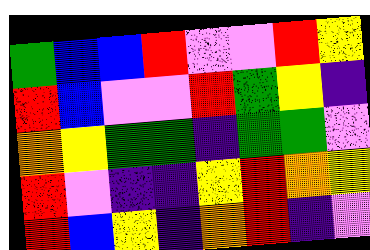[["green", "blue", "blue", "red", "violet", "violet", "red", "yellow"], ["red", "blue", "violet", "violet", "red", "green", "yellow", "indigo"], ["orange", "yellow", "green", "green", "indigo", "green", "green", "violet"], ["red", "violet", "indigo", "indigo", "yellow", "red", "orange", "yellow"], ["red", "blue", "yellow", "indigo", "orange", "red", "indigo", "violet"]]